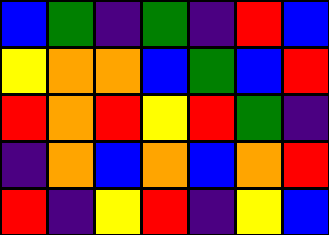[["blue", "green", "indigo", "green", "indigo", "red", "blue"], ["yellow", "orange", "orange", "blue", "green", "blue", "red"], ["red", "orange", "red", "yellow", "red", "green", "indigo"], ["indigo", "orange", "blue", "orange", "blue", "orange", "red"], ["red", "indigo", "yellow", "red", "indigo", "yellow", "blue"]]